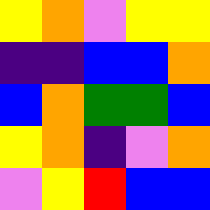[["yellow", "orange", "violet", "yellow", "yellow"], ["indigo", "indigo", "blue", "blue", "orange"], ["blue", "orange", "green", "green", "blue"], ["yellow", "orange", "indigo", "violet", "orange"], ["violet", "yellow", "red", "blue", "blue"]]